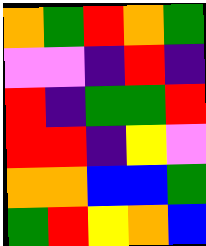[["orange", "green", "red", "orange", "green"], ["violet", "violet", "indigo", "red", "indigo"], ["red", "indigo", "green", "green", "red"], ["red", "red", "indigo", "yellow", "violet"], ["orange", "orange", "blue", "blue", "green"], ["green", "red", "yellow", "orange", "blue"]]